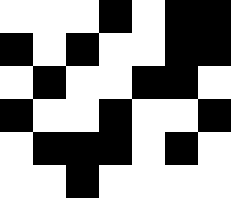[["white", "white", "white", "black", "white", "black", "black"], ["black", "white", "black", "white", "white", "black", "black"], ["white", "black", "white", "white", "black", "black", "white"], ["black", "white", "white", "black", "white", "white", "black"], ["white", "black", "black", "black", "white", "black", "white"], ["white", "white", "black", "white", "white", "white", "white"]]